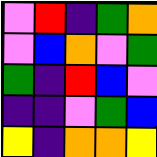[["violet", "red", "indigo", "green", "orange"], ["violet", "blue", "orange", "violet", "green"], ["green", "indigo", "red", "blue", "violet"], ["indigo", "indigo", "violet", "green", "blue"], ["yellow", "indigo", "orange", "orange", "yellow"]]